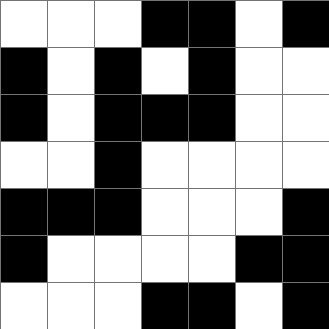[["white", "white", "white", "black", "black", "white", "black"], ["black", "white", "black", "white", "black", "white", "white"], ["black", "white", "black", "black", "black", "white", "white"], ["white", "white", "black", "white", "white", "white", "white"], ["black", "black", "black", "white", "white", "white", "black"], ["black", "white", "white", "white", "white", "black", "black"], ["white", "white", "white", "black", "black", "white", "black"]]